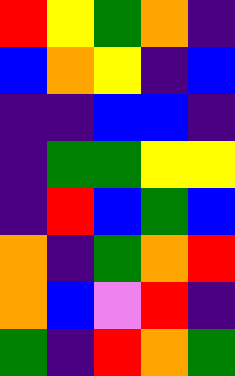[["red", "yellow", "green", "orange", "indigo"], ["blue", "orange", "yellow", "indigo", "blue"], ["indigo", "indigo", "blue", "blue", "indigo"], ["indigo", "green", "green", "yellow", "yellow"], ["indigo", "red", "blue", "green", "blue"], ["orange", "indigo", "green", "orange", "red"], ["orange", "blue", "violet", "red", "indigo"], ["green", "indigo", "red", "orange", "green"]]